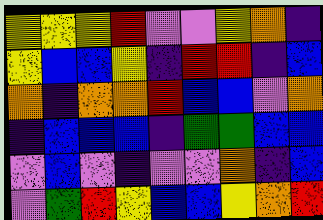[["yellow", "yellow", "yellow", "red", "violet", "violet", "yellow", "orange", "indigo"], ["yellow", "blue", "blue", "yellow", "indigo", "red", "red", "indigo", "blue"], ["orange", "indigo", "orange", "orange", "red", "blue", "blue", "violet", "orange"], ["indigo", "blue", "blue", "blue", "indigo", "green", "green", "blue", "blue"], ["violet", "blue", "violet", "indigo", "violet", "violet", "orange", "indigo", "blue"], ["violet", "green", "red", "yellow", "blue", "blue", "yellow", "orange", "red"]]